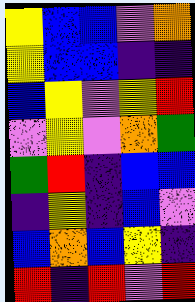[["yellow", "blue", "blue", "violet", "orange"], ["yellow", "blue", "blue", "indigo", "indigo"], ["blue", "yellow", "violet", "yellow", "red"], ["violet", "yellow", "violet", "orange", "green"], ["green", "red", "indigo", "blue", "blue"], ["indigo", "yellow", "indigo", "blue", "violet"], ["blue", "orange", "blue", "yellow", "indigo"], ["red", "indigo", "red", "violet", "red"]]